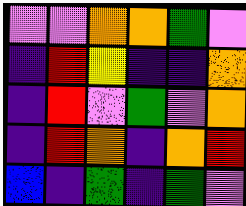[["violet", "violet", "orange", "orange", "green", "violet"], ["indigo", "red", "yellow", "indigo", "indigo", "orange"], ["indigo", "red", "violet", "green", "violet", "orange"], ["indigo", "red", "orange", "indigo", "orange", "red"], ["blue", "indigo", "green", "indigo", "green", "violet"]]